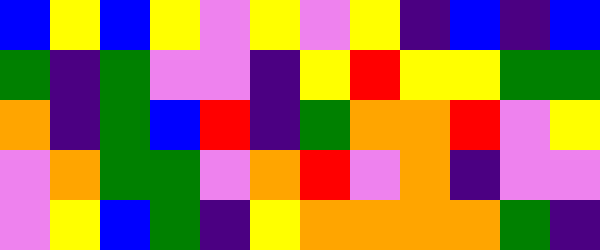[["blue", "yellow", "blue", "yellow", "violet", "yellow", "violet", "yellow", "indigo", "blue", "indigo", "blue"], ["green", "indigo", "green", "violet", "violet", "indigo", "yellow", "red", "yellow", "yellow", "green", "green"], ["orange", "indigo", "green", "blue", "red", "indigo", "green", "orange", "orange", "red", "violet", "yellow"], ["violet", "orange", "green", "green", "violet", "orange", "red", "violet", "orange", "indigo", "violet", "violet"], ["violet", "yellow", "blue", "green", "indigo", "yellow", "orange", "orange", "orange", "orange", "green", "indigo"]]